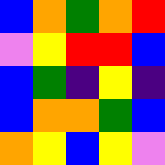[["blue", "orange", "green", "orange", "red"], ["violet", "yellow", "red", "red", "blue"], ["blue", "green", "indigo", "yellow", "indigo"], ["blue", "orange", "orange", "green", "blue"], ["orange", "yellow", "blue", "yellow", "violet"]]